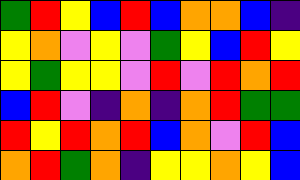[["green", "red", "yellow", "blue", "red", "blue", "orange", "orange", "blue", "indigo"], ["yellow", "orange", "violet", "yellow", "violet", "green", "yellow", "blue", "red", "yellow"], ["yellow", "green", "yellow", "yellow", "violet", "red", "violet", "red", "orange", "red"], ["blue", "red", "violet", "indigo", "orange", "indigo", "orange", "red", "green", "green"], ["red", "yellow", "red", "orange", "red", "blue", "orange", "violet", "red", "blue"], ["orange", "red", "green", "orange", "indigo", "yellow", "yellow", "orange", "yellow", "blue"]]